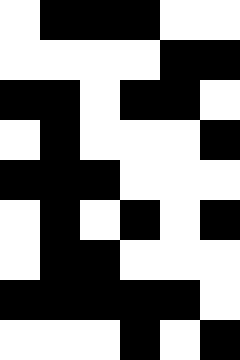[["white", "black", "black", "black", "white", "white"], ["white", "white", "white", "white", "black", "black"], ["black", "black", "white", "black", "black", "white"], ["white", "black", "white", "white", "white", "black"], ["black", "black", "black", "white", "white", "white"], ["white", "black", "white", "black", "white", "black"], ["white", "black", "black", "white", "white", "white"], ["black", "black", "black", "black", "black", "white"], ["white", "white", "white", "black", "white", "black"]]